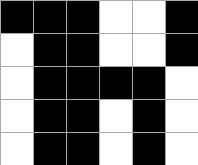[["black", "black", "black", "white", "white", "black"], ["white", "black", "black", "white", "white", "black"], ["white", "black", "black", "black", "black", "white"], ["white", "black", "black", "white", "black", "white"], ["white", "black", "black", "white", "black", "white"]]